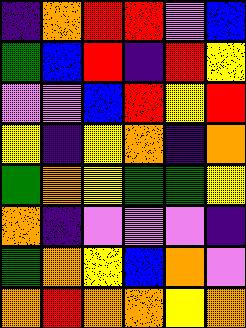[["indigo", "orange", "red", "red", "violet", "blue"], ["green", "blue", "red", "indigo", "red", "yellow"], ["violet", "violet", "blue", "red", "yellow", "red"], ["yellow", "indigo", "yellow", "orange", "indigo", "orange"], ["green", "orange", "yellow", "green", "green", "yellow"], ["orange", "indigo", "violet", "violet", "violet", "indigo"], ["green", "orange", "yellow", "blue", "orange", "violet"], ["orange", "red", "orange", "orange", "yellow", "orange"]]